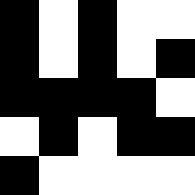[["black", "white", "black", "white", "white"], ["black", "white", "black", "white", "black"], ["black", "black", "black", "black", "white"], ["white", "black", "white", "black", "black"], ["black", "white", "white", "white", "white"]]